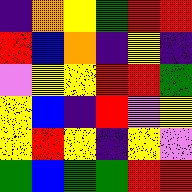[["indigo", "orange", "yellow", "green", "red", "red"], ["red", "blue", "orange", "indigo", "yellow", "indigo"], ["violet", "yellow", "yellow", "red", "red", "green"], ["yellow", "blue", "indigo", "red", "violet", "yellow"], ["yellow", "red", "yellow", "indigo", "yellow", "violet"], ["green", "blue", "green", "green", "red", "red"]]